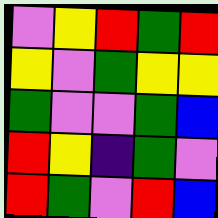[["violet", "yellow", "red", "green", "red"], ["yellow", "violet", "green", "yellow", "yellow"], ["green", "violet", "violet", "green", "blue"], ["red", "yellow", "indigo", "green", "violet"], ["red", "green", "violet", "red", "blue"]]